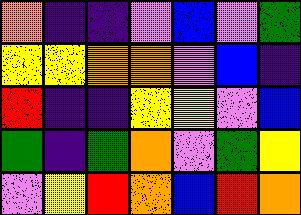[["orange", "indigo", "indigo", "violet", "blue", "violet", "green"], ["yellow", "yellow", "orange", "orange", "violet", "blue", "indigo"], ["red", "indigo", "indigo", "yellow", "yellow", "violet", "blue"], ["green", "indigo", "green", "orange", "violet", "green", "yellow"], ["violet", "yellow", "red", "orange", "blue", "red", "orange"]]